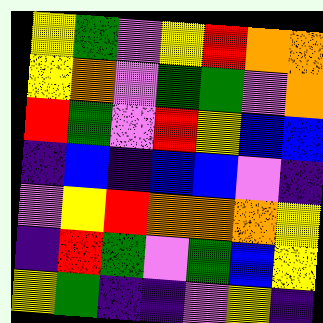[["yellow", "green", "violet", "yellow", "red", "orange", "orange"], ["yellow", "orange", "violet", "green", "green", "violet", "orange"], ["red", "green", "violet", "red", "yellow", "blue", "blue"], ["indigo", "blue", "indigo", "blue", "blue", "violet", "indigo"], ["violet", "yellow", "red", "orange", "orange", "orange", "yellow"], ["indigo", "red", "green", "violet", "green", "blue", "yellow"], ["yellow", "green", "indigo", "indigo", "violet", "yellow", "indigo"]]